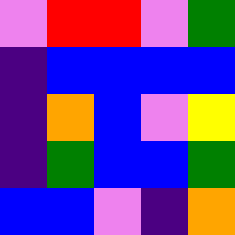[["violet", "red", "red", "violet", "green"], ["indigo", "blue", "blue", "blue", "blue"], ["indigo", "orange", "blue", "violet", "yellow"], ["indigo", "green", "blue", "blue", "green"], ["blue", "blue", "violet", "indigo", "orange"]]